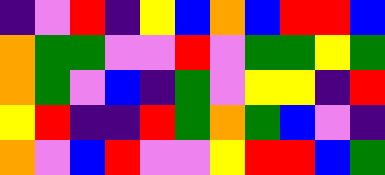[["indigo", "violet", "red", "indigo", "yellow", "blue", "orange", "blue", "red", "red", "blue"], ["orange", "green", "green", "violet", "violet", "red", "violet", "green", "green", "yellow", "green"], ["orange", "green", "violet", "blue", "indigo", "green", "violet", "yellow", "yellow", "indigo", "red"], ["yellow", "red", "indigo", "indigo", "red", "green", "orange", "green", "blue", "violet", "indigo"], ["orange", "violet", "blue", "red", "violet", "violet", "yellow", "red", "red", "blue", "green"]]